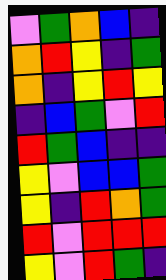[["violet", "green", "orange", "blue", "indigo"], ["orange", "red", "yellow", "indigo", "green"], ["orange", "indigo", "yellow", "red", "yellow"], ["indigo", "blue", "green", "violet", "red"], ["red", "green", "blue", "indigo", "indigo"], ["yellow", "violet", "blue", "blue", "green"], ["yellow", "indigo", "red", "orange", "green"], ["red", "violet", "red", "red", "red"], ["yellow", "violet", "red", "green", "indigo"]]